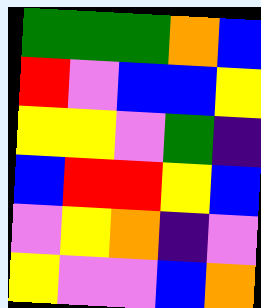[["green", "green", "green", "orange", "blue"], ["red", "violet", "blue", "blue", "yellow"], ["yellow", "yellow", "violet", "green", "indigo"], ["blue", "red", "red", "yellow", "blue"], ["violet", "yellow", "orange", "indigo", "violet"], ["yellow", "violet", "violet", "blue", "orange"]]